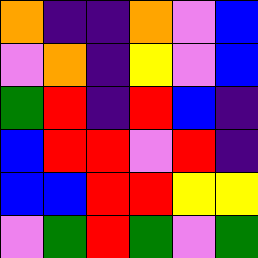[["orange", "indigo", "indigo", "orange", "violet", "blue"], ["violet", "orange", "indigo", "yellow", "violet", "blue"], ["green", "red", "indigo", "red", "blue", "indigo"], ["blue", "red", "red", "violet", "red", "indigo"], ["blue", "blue", "red", "red", "yellow", "yellow"], ["violet", "green", "red", "green", "violet", "green"]]